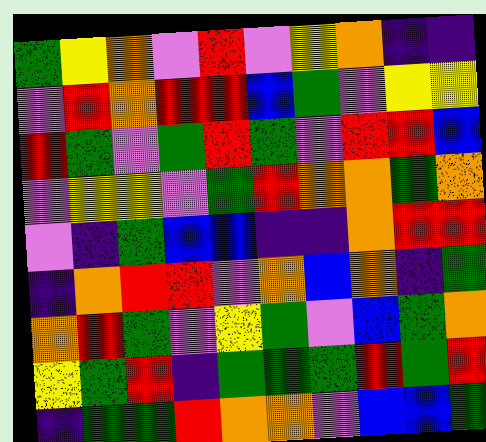[["green", "yellow", "orange", "violet", "red", "violet", "yellow", "orange", "indigo", "indigo"], ["violet", "red", "orange", "red", "red", "blue", "green", "violet", "yellow", "yellow"], ["red", "green", "violet", "green", "red", "green", "violet", "red", "red", "blue"], ["violet", "yellow", "yellow", "violet", "green", "red", "orange", "orange", "green", "orange"], ["violet", "indigo", "green", "blue", "blue", "indigo", "indigo", "orange", "red", "red"], ["indigo", "orange", "red", "red", "violet", "orange", "blue", "orange", "indigo", "green"], ["orange", "red", "green", "violet", "yellow", "green", "violet", "blue", "green", "orange"], ["yellow", "green", "red", "indigo", "green", "green", "green", "red", "green", "red"], ["indigo", "green", "green", "red", "orange", "orange", "violet", "blue", "blue", "green"]]